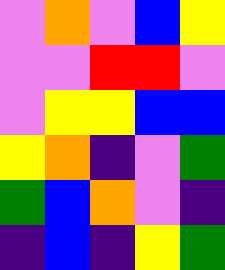[["violet", "orange", "violet", "blue", "yellow"], ["violet", "violet", "red", "red", "violet"], ["violet", "yellow", "yellow", "blue", "blue"], ["yellow", "orange", "indigo", "violet", "green"], ["green", "blue", "orange", "violet", "indigo"], ["indigo", "blue", "indigo", "yellow", "green"]]